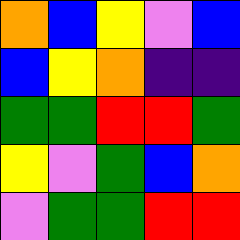[["orange", "blue", "yellow", "violet", "blue"], ["blue", "yellow", "orange", "indigo", "indigo"], ["green", "green", "red", "red", "green"], ["yellow", "violet", "green", "blue", "orange"], ["violet", "green", "green", "red", "red"]]